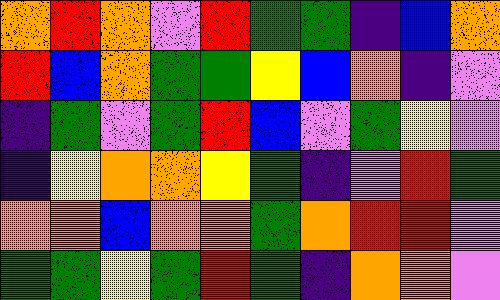[["orange", "red", "orange", "violet", "red", "green", "green", "indigo", "blue", "orange"], ["red", "blue", "orange", "green", "green", "yellow", "blue", "orange", "indigo", "violet"], ["indigo", "green", "violet", "green", "red", "blue", "violet", "green", "yellow", "violet"], ["indigo", "yellow", "orange", "orange", "yellow", "green", "indigo", "violet", "red", "green"], ["orange", "orange", "blue", "orange", "orange", "green", "orange", "red", "red", "violet"], ["green", "green", "yellow", "green", "red", "green", "indigo", "orange", "orange", "violet"]]